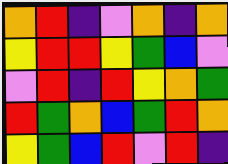[["orange", "red", "indigo", "violet", "orange", "indigo", "orange"], ["yellow", "red", "red", "yellow", "green", "blue", "violet"], ["violet", "red", "indigo", "red", "yellow", "orange", "green"], ["red", "green", "orange", "blue", "green", "red", "orange"], ["yellow", "green", "blue", "red", "violet", "red", "indigo"]]